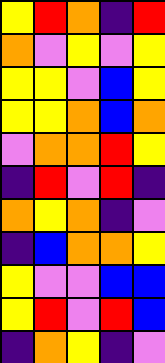[["yellow", "red", "orange", "indigo", "red"], ["orange", "violet", "yellow", "violet", "yellow"], ["yellow", "yellow", "violet", "blue", "yellow"], ["yellow", "yellow", "orange", "blue", "orange"], ["violet", "orange", "orange", "red", "yellow"], ["indigo", "red", "violet", "red", "indigo"], ["orange", "yellow", "orange", "indigo", "violet"], ["indigo", "blue", "orange", "orange", "yellow"], ["yellow", "violet", "violet", "blue", "blue"], ["yellow", "red", "violet", "red", "blue"], ["indigo", "orange", "yellow", "indigo", "violet"]]